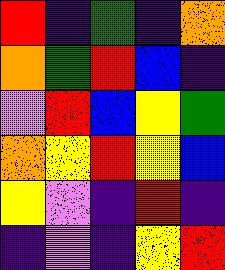[["red", "indigo", "green", "indigo", "orange"], ["orange", "green", "red", "blue", "indigo"], ["violet", "red", "blue", "yellow", "green"], ["orange", "yellow", "red", "yellow", "blue"], ["yellow", "violet", "indigo", "red", "indigo"], ["indigo", "violet", "indigo", "yellow", "red"]]